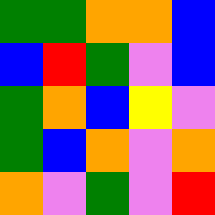[["green", "green", "orange", "orange", "blue"], ["blue", "red", "green", "violet", "blue"], ["green", "orange", "blue", "yellow", "violet"], ["green", "blue", "orange", "violet", "orange"], ["orange", "violet", "green", "violet", "red"]]